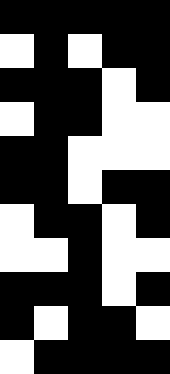[["black", "black", "black", "black", "black"], ["white", "black", "white", "black", "black"], ["black", "black", "black", "white", "black"], ["white", "black", "black", "white", "white"], ["black", "black", "white", "white", "white"], ["black", "black", "white", "black", "black"], ["white", "black", "black", "white", "black"], ["white", "white", "black", "white", "white"], ["black", "black", "black", "white", "black"], ["black", "white", "black", "black", "white"], ["white", "black", "black", "black", "black"]]